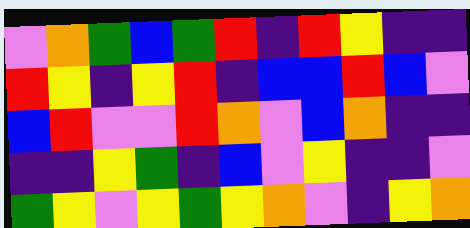[["violet", "orange", "green", "blue", "green", "red", "indigo", "red", "yellow", "indigo", "indigo"], ["red", "yellow", "indigo", "yellow", "red", "indigo", "blue", "blue", "red", "blue", "violet"], ["blue", "red", "violet", "violet", "red", "orange", "violet", "blue", "orange", "indigo", "indigo"], ["indigo", "indigo", "yellow", "green", "indigo", "blue", "violet", "yellow", "indigo", "indigo", "violet"], ["green", "yellow", "violet", "yellow", "green", "yellow", "orange", "violet", "indigo", "yellow", "orange"]]